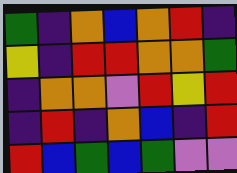[["green", "indigo", "orange", "blue", "orange", "red", "indigo"], ["yellow", "indigo", "red", "red", "orange", "orange", "green"], ["indigo", "orange", "orange", "violet", "red", "yellow", "red"], ["indigo", "red", "indigo", "orange", "blue", "indigo", "red"], ["red", "blue", "green", "blue", "green", "violet", "violet"]]